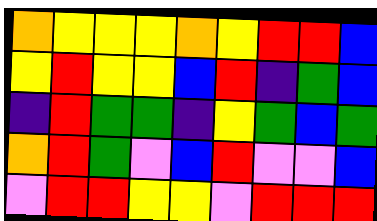[["orange", "yellow", "yellow", "yellow", "orange", "yellow", "red", "red", "blue"], ["yellow", "red", "yellow", "yellow", "blue", "red", "indigo", "green", "blue"], ["indigo", "red", "green", "green", "indigo", "yellow", "green", "blue", "green"], ["orange", "red", "green", "violet", "blue", "red", "violet", "violet", "blue"], ["violet", "red", "red", "yellow", "yellow", "violet", "red", "red", "red"]]